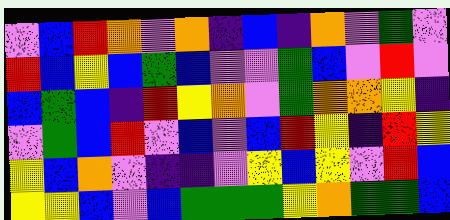[["violet", "blue", "red", "orange", "violet", "orange", "indigo", "blue", "indigo", "orange", "violet", "green", "violet"], ["red", "blue", "yellow", "blue", "green", "blue", "violet", "violet", "green", "blue", "violet", "red", "violet"], ["blue", "green", "blue", "indigo", "red", "yellow", "orange", "violet", "green", "orange", "orange", "yellow", "indigo"], ["violet", "green", "blue", "red", "violet", "blue", "violet", "blue", "red", "yellow", "indigo", "red", "yellow"], ["yellow", "blue", "orange", "violet", "indigo", "indigo", "violet", "yellow", "blue", "yellow", "violet", "red", "blue"], ["yellow", "yellow", "blue", "violet", "blue", "green", "green", "green", "yellow", "orange", "green", "green", "blue"]]